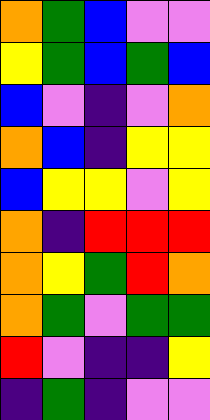[["orange", "green", "blue", "violet", "violet"], ["yellow", "green", "blue", "green", "blue"], ["blue", "violet", "indigo", "violet", "orange"], ["orange", "blue", "indigo", "yellow", "yellow"], ["blue", "yellow", "yellow", "violet", "yellow"], ["orange", "indigo", "red", "red", "red"], ["orange", "yellow", "green", "red", "orange"], ["orange", "green", "violet", "green", "green"], ["red", "violet", "indigo", "indigo", "yellow"], ["indigo", "green", "indigo", "violet", "violet"]]